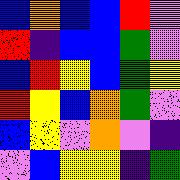[["blue", "orange", "blue", "blue", "red", "violet"], ["red", "indigo", "blue", "blue", "green", "violet"], ["blue", "red", "yellow", "blue", "green", "yellow"], ["red", "yellow", "blue", "orange", "green", "violet"], ["blue", "yellow", "violet", "orange", "violet", "indigo"], ["violet", "blue", "yellow", "yellow", "indigo", "green"]]